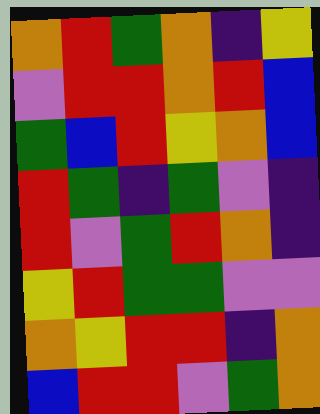[["orange", "red", "green", "orange", "indigo", "yellow"], ["violet", "red", "red", "orange", "red", "blue"], ["green", "blue", "red", "yellow", "orange", "blue"], ["red", "green", "indigo", "green", "violet", "indigo"], ["red", "violet", "green", "red", "orange", "indigo"], ["yellow", "red", "green", "green", "violet", "violet"], ["orange", "yellow", "red", "red", "indigo", "orange"], ["blue", "red", "red", "violet", "green", "orange"]]